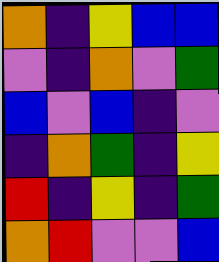[["orange", "indigo", "yellow", "blue", "blue"], ["violet", "indigo", "orange", "violet", "green"], ["blue", "violet", "blue", "indigo", "violet"], ["indigo", "orange", "green", "indigo", "yellow"], ["red", "indigo", "yellow", "indigo", "green"], ["orange", "red", "violet", "violet", "blue"]]